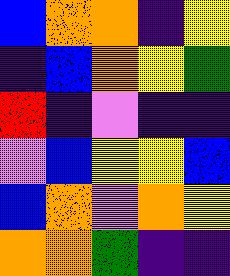[["blue", "orange", "orange", "indigo", "yellow"], ["indigo", "blue", "orange", "yellow", "green"], ["red", "indigo", "violet", "indigo", "indigo"], ["violet", "blue", "yellow", "yellow", "blue"], ["blue", "orange", "violet", "orange", "yellow"], ["orange", "orange", "green", "indigo", "indigo"]]